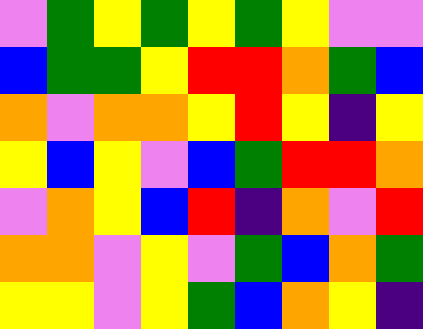[["violet", "green", "yellow", "green", "yellow", "green", "yellow", "violet", "violet"], ["blue", "green", "green", "yellow", "red", "red", "orange", "green", "blue"], ["orange", "violet", "orange", "orange", "yellow", "red", "yellow", "indigo", "yellow"], ["yellow", "blue", "yellow", "violet", "blue", "green", "red", "red", "orange"], ["violet", "orange", "yellow", "blue", "red", "indigo", "orange", "violet", "red"], ["orange", "orange", "violet", "yellow", "violet", "green", "blue", "orange", "green"], ["yellow", "yellow", "violet", "yellow", "green", "blue", "orange", "yellow", "indigo"]]